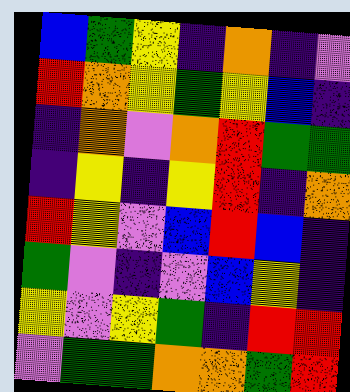[["blue", "green", "yellow", "indigo", "orange", "indigo", "violet"], ["red", "orange", "yellow", "green", "yellow", "blue", "indigo"], ["indigo", "orange", "violet", "orange", "red", "green", "green"], ["indigo", "yellow", "indigo", "yellow", "red", "indigo", "orange"], ["red", "yellow", "violet", "blue", "red", "blue", "indigo"], ["green", "violet", "indigo", "violet", "blue", "yellow", "indigo"], ["yellow", "violet", "yellow", "green", "indigo", "red", "red"], ["violet", "green", "green", "orange", "orange", "green", "red"]]